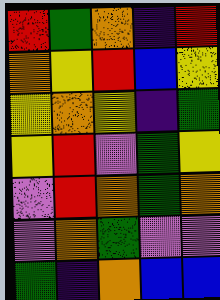[["red", "green", "orange", "indigo", "red"], ["orange", "yellow", "red", "blue", "yellow"], ["yellow", "orange", "yellow", "indigo", "green"], ["yellow", "red", "violet", "green", "yellow"], ["violet", "red", "orange", "green", "orange"], ["violet", "orange", "green", "violet", "violet"], ["green", "indigo", "orange", "blue", "blue"]]